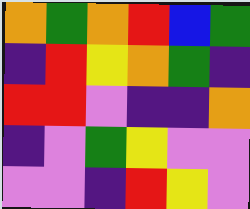[["orange", "green", "orange", "red", "blue", "green"], ["indigo", "red", "yellow", "orange", "green", "indigo"], ["red", "red", "violet", "indigo", "indigo", "orange"], ["indigo", "violet", "green", "yellow", "violet", "violet"], ["violet", "violet", "indigo", "red", "yellow", "violet"]]